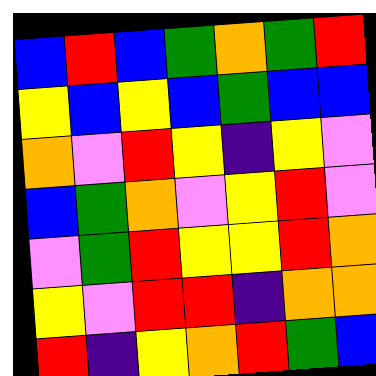[["blue", "red", "blue", "green", "orange", "green", "red"], ["yellow", "blue", "yellow", "blue", "green", "blue", "blue"], ["orange", "violet", "red", "yellow", "indigo", "yellow", "violet"], ["blue", "green", "orange", "violet", "yellow", "red", "violet"], ["violet", "green", "red", "yellow", "yellow", "red", "orange"], ["yellow", "violet", "red", "red", "indigo", "orange", "orange"], ["red", "indigo", "yellow", "orange", "red", "green", "blue"]]